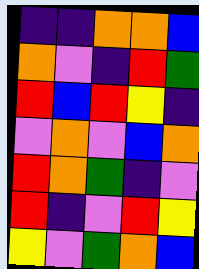[["indigo", "indigo", "orange", "orange", "blue"], ["orange", "violet", "indigo", "red", "green"], ["red", "blue", "red", "yellow", "indigo"], ["violet", "orange", "violet", "blue", "orange"], ["red", "orange", "green", "indigo", "violet"], ["red", "indigo", "violet", "red", "yellow"], ["yellow", "violet", "green", "orange", "blue"]]